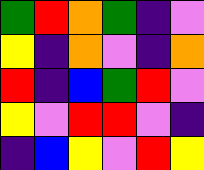[["green", "red", "orange", "green", "indigo", "violet"], ["yellow", "indigo", "orange", "violet", "indigo", "orange"], ["red", "indigo", "blue", "green", "red", "violet"], ["yellow", "violet", "red", "red", "violet", "indigo"], ["indigo", "blue", "yellow", "violet", "red", "yellow"]]